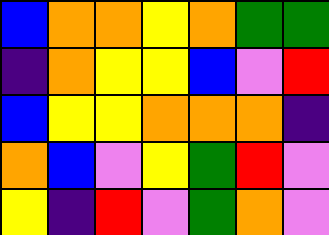[["blue", "orange", "orange", "yellow", "orange", "green", "green"], ["indigo", "orange", "yellow", "yellow", "blue", "violet", "red"], ["blue", "yellow", "yellow", "orange", "orange", "orange", "indigo"], ["orange", "blue", "violet", "yellow", "green", "red", "violet"], ["yellow", "indigo", "red", "violet", "green", "orange", "violet"]]